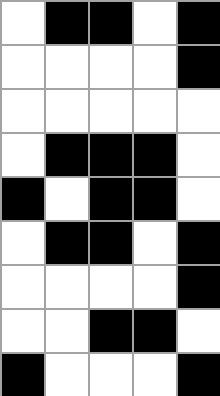[["white", "black", "black", "white", "black"], ["white", "white", "white", "white", "black"], ["white", "white", "white", "white", "white"], ["white", "black", "black", "black", "white"], ["black", "white", "black", "black", "white"], ["white", "black", "black", "white", "black"], ["white", "white", "white", "white", "black"], ["white", "white", "black", "black", "white"], ["black", "white", "white", "white", "black"]]